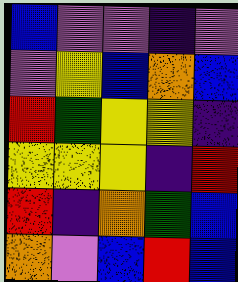[["blue", "violet", "violet", "indigo", "violet"], ["violet", "yellow", "blue", "orange", "blue"], ["red", "green", "yellow", "yellow", "indigo"], ["yellow", "yellow", "yellow", "indigo", "red"], ["red", "indigo", "orange", "green", "blue"], ["orange", "violet", "blue", "red", "blue"]]